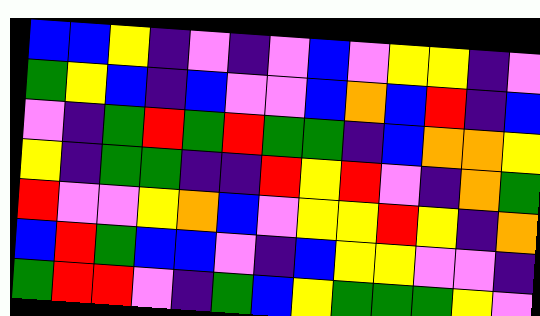[["blue", "blue", "yellow", "indigo", "violet", "indigo", "violet", "blue", "violet", "yellow", "yellow", "indigo", "violet"], ["green", "yellow", "blue", "indigo", "blue", "violet", "violet", "blue", "orange", "blue", "red", "indigo", "blue"], ["violet", "indigo", "green", "red", "green", "red", "green", "green", "indigo", "blue", "orange", "orange", "yellow"], ["yellow", "indigo", "green", "green", "indigo", "indigo", "red", "yellow", "red", "violet", "indigo", "orange", "green"], ["red", "violet", "violet", "yellow", "orange", "blue", "violet", "yellow", "yellow", "red", "yellow", "indigo", "orange"], ["blue", "red", "green", "blue", "blue", "violet", "indigo", "blue", "yellow", "yellow", "violet", "violet", "indigo"], ["green", "red", "red", "violet", "indigo", "green", "blue", "yellow", "green", "green", "green", "yellow", "violet"]]